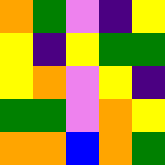[["orange", "green", "violet", "indigo", "yellow"], ["yellow", "indigo", "yellow", "green", "green"], ["yellow", "orange", "violet", "yellow", "indigo"], ["green", "green", "violet", "orange", "yellow"], ["orange", "orange", "blue", "orange", "green"]]